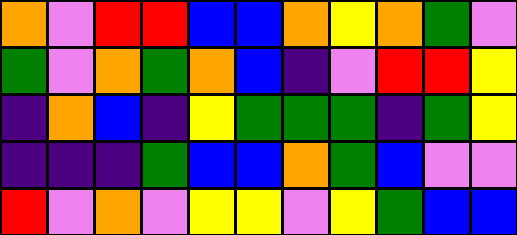[["orange", "violet", "red", "red", "blue", "blue", "orange", "yellow", "orange", "green", "violet"], ["green", "violet", "orange", "green", "orange", "blue", "indigo", "violet", "red", "red", "yellow"], ["indigo", "orange", "blue", "indigo", "yellow", "green", "green", "green", "indigo", "green", "yellow"], ["indigo", "indigo", "indigo", "green", "blue", "blue", "orange", "green", "blue", "violet", "violet"], ["red", "violet", "orange", "violet", "yellow", "yellow", "violet", "yellow", "green", "blue", "blue"]]